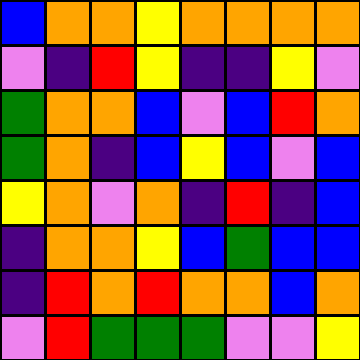[["blue", "orange", "orange", "yellow", "orange", "orange", "orange", "orange"], ["violet", "indigo", "red", "yellow", "indigo", "indigo", "yellow", "violet"], ["green", "orange", "orange", "blue", "violet", "blue", "red", "orange"], ["green", "orange", "indigo", "blue", "yellow", "blue", "violet", "blue"], ["yellow", "orange", "violet", "orange", "indigo", "red", "indigo", "blue"], ["indigo", "orange", "orange", "yellow", "blue", "green", "blue", "blue"], ["indigo", "red", "orange", "red", "orange", "orange", "blue", "orange"], ["violet", "red", "green", "green", "green", "violet", "violet", "yellow"]]